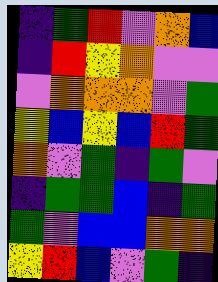[["indigo", "green", "red", "violet", "orange", "blue"], ["indigo", "red", "yellow", "orange", "violet", "violet"], ["violet", "orange", "orange", "orange", "violet", "green"], ["yellow", "blue", "yellow", "blue", "red", "green"], ["orange", "violet", "green", "indigo", "green", "violet"], ["indigo", "green", "green", "blue", "indigo", "green"], ["green", "violet", "blue", "blue", "orange", "orange"], ["yellow", "red", "blue", "violet", "green", "indigo"]]